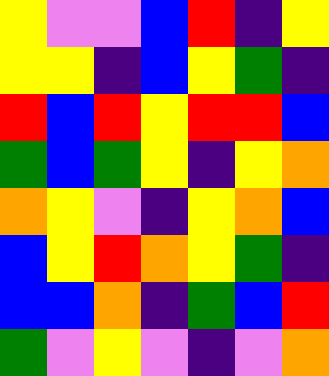[["yellow", "violet", "violet", "blue", "red", "indigo", "yellow"], ["yellow", "yellow", "indigo", "blue", "yellow", "green", "indigo"], ["red", "blue", "red", "yellow", "red", "red", "blue"], ["green", "blue", "green", "yellow", "indigo", "yellow", "orange"], ["orange", "yellow", "violet", "indigo", "yellow", "orange", "blue"], ["blue", "yellow", "red", "orange", "yellow", "green", "indigo"], ["blue", "blue", "orange", "indigo", "green", "blue", "red"], ["green", "violet", "yellow", "violet", "indigo", "violet", "orange"]]